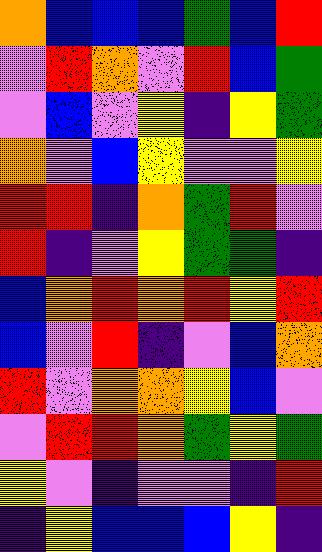[["orange", "blue", "blue", "blue", "green", "blue", "red"], ["violet", "red", "orange", "violet", "red", "blue", "green"], ["violet", "blue", "violet", "yellow", "indigo", "yellow", "green"], ["orange", "violet", "blue", "yellow", "violet", "violet", "yellow"], ["red", "red", "indigo", "orange", "green", "red", "violet"], ["red", "indigo", "violet", "yellow", "green", "green", "indigo"], ["blue", "orange", "red", "orange", "red", "yellow", "red"], ["blue", "violet", "red", "indigo", "violet", "blue", "orange"], ["red", "violet", "orange", "orange", "yellow", "blue", "violet"], ["violet", "red", "red", "orange", "green", "yellow", "green"], ["yellow", "violet", "indigo", "violet", "violet", "indigo", "red"], ["indigo", "yellow", "blue", "blue", "blue", "yellow", "indigo"]]